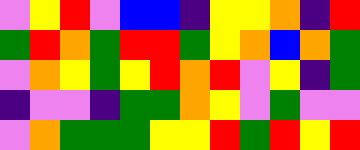[["violet", "yellow", "red", "violet", "blue", "blue", "indigo", "yellow", "yellow", "orange", "indigo", "red"], ["green", "red", "orange", "green", "red", "red", "green", "yellow", "orange", "blue", "orange", "green"], ["violet", "orange", "yellow", "green", "yellow", "red", "orange", "red", "violet", "yellow", "indigo", "green"], ["indigo", "violet", "violet", "indigo", "green", "green", "orange", "yellow", "violet", "green", "violet", "violet"], ["violet", "orange", "green", "green", "green", "yellow", "yellow", "red", "green", "red", "yellow", "red"]]